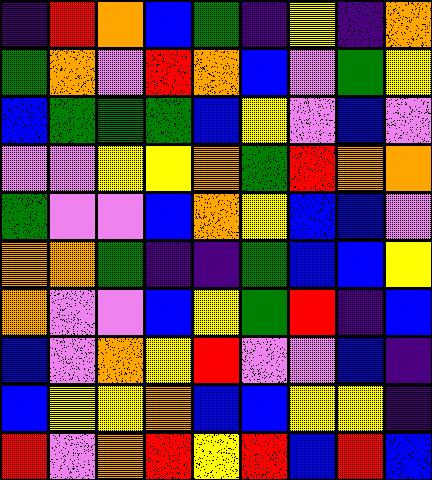[["indigo", "red", "orange", "blue", "green", "indigo", "yellow", "indigo", "orange"], ["green", "orange", "violet", "red", "orange", "blue", "violet", "green", "yellow"], ["blue", "green", "green", "green", "blue", "yellow", "violet", "blue", "violet"], ["violet", "violet", "yellow", "yellow", "orange", "green", "red", "orange", "orange"], ["green", "violet", "violet", "blue", "orange", "yellow", "blue", "blue", "violet"], ["orange", "orange", "green", "indigo", "indigo", "green", "blue", "blue", "yellow"], ["orange", "violet", "violet", "blue", "yellow", "green", "red", "indigo", "blue"], ["blue", "violet", "orange", "yellow", "red", "violet", "violet", "blue", "indigo"], ["blue", "yellow", "yellow", "orange", "blue", "blue", "yellow", "yellow", "indigo"], ["red", "violet", "orange", "red", "yellow", "red", "blue", "red", "blue"]]